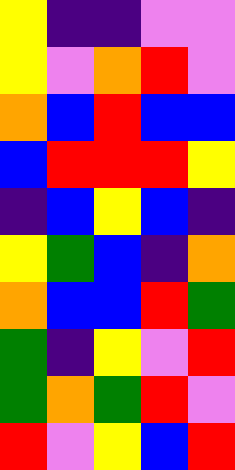[["yellow", "indigo", "indigo", "violet", "violet"], ["yellow", "violet", "orange", "red", "violet"], ["orange", "blue", "red", "blue", "blue"], ["blue", "red", "red", "red", "yellow"], ["indigo", "blue", "yellow", "blue", "indigo"], ["yellow", "green", "blue", "indigo", "orange"], ["orange", "blue", "blue", "red", "green"], ["green", "indigo", "yellow", "violet", "red"], ["green", "orange", "green", "red", "violet"], ["red", "violet", "yellow", "blue", "red"]]